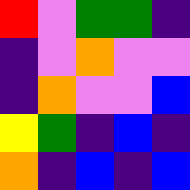[["red", "violet", "green", "green", "indigo"], ["indigo", "violet", "orange", "violet", "violet"], ["indigo", "orange", "violet", "violet", "blue"], ["yellow", "green", "indigo", "blue", "indigo"], ["orange", "indigo", "blue", "indigo", "blue"]]